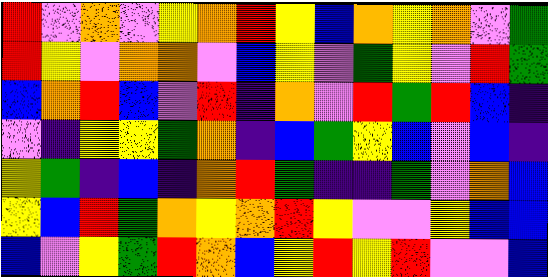[["red", "violet", "orange", "violet", "yellow", "orange", "red", "yellow", "blue", "orange", "yellow", "orange", "violet", "green"], ["red", "yellow", "violet", "orange", "orange", "violet", "blue", "yellow", "violet", "green", "yellow", "violet", "red", "green"], ["blue", "orange", "red", "blue", "violet", "red", "indigo", "orange", "violet", "red", "green", "red", "blue", "indigo"], ["violet", "indigo", "yellow", "yellow", "green", "orange", "indigo", "blue", "green", "yellow", "blue", "violet", "blue", "indigo"], ["yellow", "green", "indigo", "blue", "indigo", "orange", "red", "green", "indigo", "indigo", "green", "violet", "orange", "blue"], ["yellow", "blue", "red", "green", "orange", "yellow", "orange", "red", "yellow", "violet", "violet", "yellow", "blue", "blue"], ["blue", "violet", "yellow", "green", "red", "orange", "blue", "yellow", "red", "yellow", "red", "violet", "violet", "blue"]]